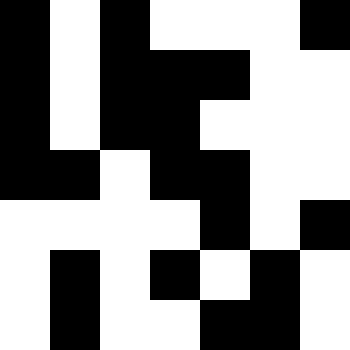[["black", "white", "black", "white", "white", "white", "black"], ["black", "white", "black", "black", "black", "white", "white"], ["black", "white", "black", "black", "white", "white", "white"], ["black", "black", "white", "black", "black", "white", "white"], ["white", "white", "white", "white", "black", "white", "black"], ["white", "black", "white", "black", "white", "black", "white"], ["white", "black", "white", "white", "black", "black", "white"]]